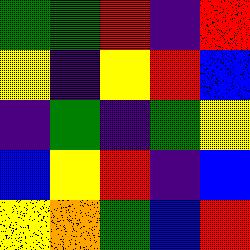[["green", "green", "red", "indigo", "red"], ["yellow", "indigo", "yellow", "red", "blue"], ["indigo", "green", "indigo", "green", "yellow"], ["blue", "yellow", "red", "indigo", "blue"], ["yellow", "orange", "green", "blue", "red"]]